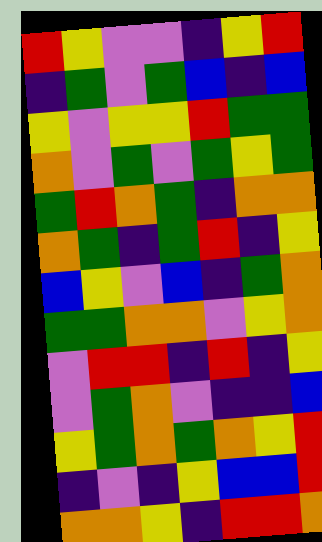[["red", "yellow", "violet", "violet", "indigo", "yellow", "red"], ["indigo", "green", "violet", "green", "blue", "indigo", "blue"], ["yellow", "violet", "yellow", "yellow", "red", "green", "green"], ["orange", "violet", "green", "violet", "green", "yellow", "green"], ["green", "red", "orange", "green", "indigo", "orange", "orange"], ["orange", "green", "indigo", "green", "red", "indigo", "yellow"], ["blue", "yellow", "violet", "blue", "indigo", "green", "orange"], ["green", "green", "orange", "orange", "violet", "yellow", "orange"], ["violet", "red", "red", "indigo", "red", "indigo", "yellow"], ["violet", "green", "orange", "violet", "indigo", "indigo", "blue"], ["yellow", "green", "orange", "green", "orange", "yellow", "red"], ["indigo", "violet", "indigo", "yellow", "blue", "blue", "red"], ["orange", "orange", "yellow", "indigo", "red", "red", "orange"]]